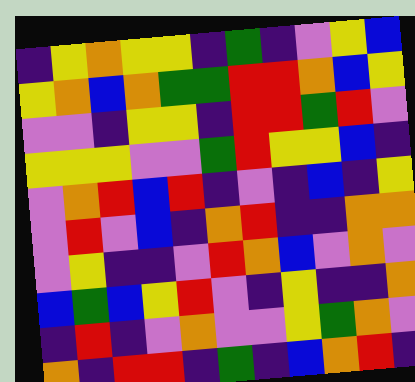[["indigo", "yellow", "orange", "yellow", "yellow", "indigo", "green", "indigo", "violet", "yellow", "blue"], ["yellow", "orange", "blue", "orange", "green", "green", "red", "red", "orange", "blue", "yellow"], ["violet", "violet", "indigo", "yellow", "yellow", "indigo", "red", "red", "green", "red", "violet"], ["yellow", "yellow", "yellow", "violet", "violet", "green", "red", "yellow", "yellow", "blue", "indigo"], ["violet", "orange", "red", "blue", "red", "indigo", "violet", "indigo", "blue", "indigo", "yellow"], ["violet", "red", "violet", "blue", "indigo", "orange", "red", "indigo", "indigo", "orange", "orange"], ["violet", "yellow", "indigo", "indigo", "violet", "red", "orange", "blue", "violet", "orange", "violet"], ["blue", "green", "blue", "yellow", "red", "violet", "indigo", "yellow", "indigo", "indigo", "orange"], ["indigo", "red", "indigo", "violet", "orange", "violet", "violet", "yellow", "green", "orange", "violet"], ["orange", "indigo", "red", "red", "indigo", "green", "indigo", "blue", "orange", "red", "indigo"]]